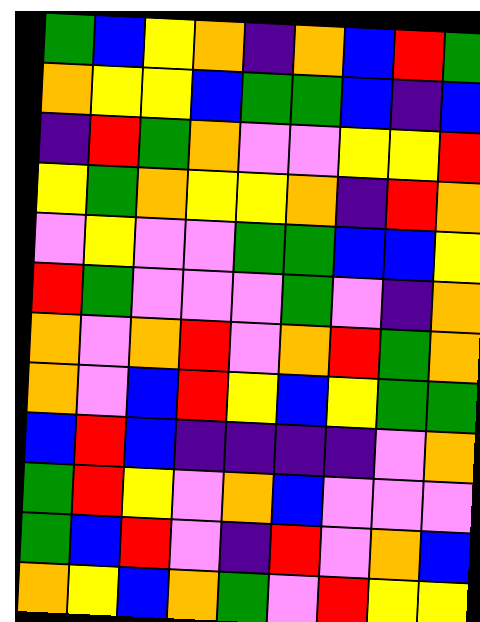[["green", "blue", "yellow", "orange", "indigo", "orange", "blue", "red", "green"], ["orange", "yellow", "yellow", "blue", "green", "green", "blue", "indigo", "blue"], ["indigo", "red", "green", "orange", "violet", "violet", "yellow", "yellow", "red"], ["yellow", "green", "orange", "yellow", "yellow", "orange", "indigo", "red", "orange"], ["violet", "yellow", "violet", "violet", "green", "green", "blue", "blue", "yellow"], ["red", "green", "violet", "violet", "violet", "green", "violet", "indigo", "orange"], ["orange", "violet", "orange", "red", "violet", "orange", "red", "green", "orange"], ["orange", "violet", "blue", "red", "yellow", "blue", "yellow", "green", "green"], ["blue", "red", "blue", "indigo", "indigo", "indigo", "indigo", "violet", "orange"], ["green", "red", "yellow", "violet", "orange", "blue", "violet", "violet", "violet"], ["green", "blue", "red", "violet", "indigo", "red", "violet", "orange", "blue"], ["orange", "yellow", "blue", "orange", "green", "violet", "red", "yellow", "yellow"]]